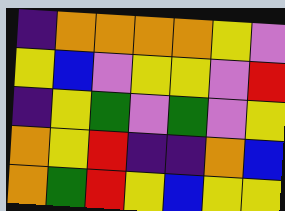[["indigo", "orange", "orange", "orange", "orange", "yellow", "violet"], ["yellow", "blue", "violet", "yellow", "yellow", "violet", "red"], ["indigo", "yellow", "green", "violet", "green", "violet", "yellow"], ["orange", "yellow", "red", "indigo", "indigo", "orange", "blue"], ["orange", "green", "red", "yellow", "blue", "yellow", "yellow"]]